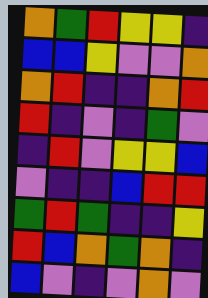[["orange", "green", "red", "yellow", "yellow", "indigo"], ["blue", "blue", "yellow", "violet", "violet", "orange"], ["orange", "red", "indigo", "indigo", "orange", "red"], ["red", "indigo", "violet", "indigo", "green", "violet"], ["indigo", "red", "violet", "yellow", "yellow", "blue"], ["violet", "indigo", "indigo", "blue", "red", "red"], ["green", "red", "green", "indigo", "indigo", "yellow"], ["red", "blue", "orange", "green", "orange", "indigo"], ["blue", "violet", "indigo", "violet", "orange", "violet"]]